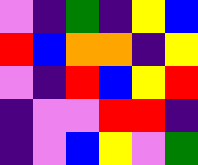[["violet", "indigo", "green", "indigo", "yellow", "blue"], ["red", "blue", "orange", "orange", "indigo", "yellow"], ["violet", "indigo", "red", "blue", "yellow", "red"], ["indigo", "violet", "violet", "red", "red", "indigo"], ["indigo", "violet", "blue", "yellow", "violet", "green"]]